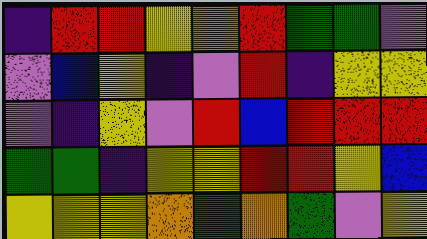[["indigo", "red", "red", "yellow", "orange", "red", "green", "green", "violet"], ["violet", "blue", "yellow", "indigo", "violet", "red", "indigo", "yellow", "yellow"], ["violet", "indigo", "yellow", "violet", "red", "blue", "red", "red", "red"], ["green", "green", "indigo", "yellow", "yellow", "red", "red", "yellow", "blue"], ["yellow", "yellow", "yellow", "orange", "green", "orange", "green", "violet", "yellow"]]